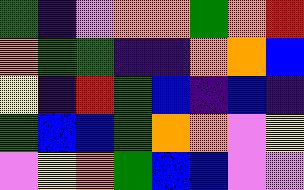[["green", "indigo", "violet", "orange", "orange", "green", "orange", "red"], ["orange", "green", "green", "indigo", "indigo", "orange", "orange", "blue"], ["yellow", "indigo", "red", "green", "blue", "indigo", "blue", "indigo"], ["green", "blue", "blue", "green", "orange", "orange", "violet", "yellow"], ["violet", "yellow", "orange", "green", "blue", "blue", "violet", "violet"]]